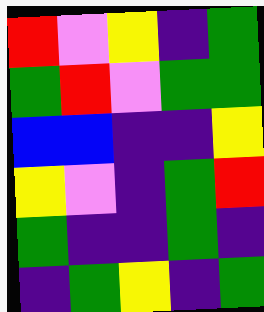[["red", "violet", "yellow", "indigo", "green"], ["green", "red", "violet", "green", "green"], ["blue", "blue", "indigo", "indigo", "yellow"], ["yellow", "violet", "indigo", "green", "red"], ["green", "indigo", "indigo", "green", "indigo"], ["indigo", "green", "yellow", "indigo", "green"]]